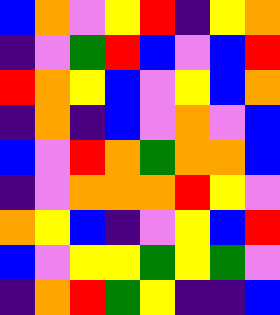[["blue", "orange", "violet", "yellow", "red", "indigo", "yellow", "orange"], ["indigo", "violet", "green", "red", "blue", "violet", "blue", "red"], ["red", "orange", "yellow", "blue", "violet", "yellow", "blue", "orange"], ["indigo", "orange", "indigo", "blue", "violet", "orange", "violet", "blue"], ["blue", "violet", "red", "orange", "green", "orange", "orange", "blue"], ["indigo", "violet", "orange", "orange", "orange", "red", "yellow", "violet"], ["orange", "yellow", "blue", "indigo", "violet", "yellow", "blue", "red"], ["blue", "violet", "yellow", "yellow", "green", "yellow", "green", "violet"], ["indigo", "orange", "red", "green", "yellow", "indigo", "indigo", "blue"]]